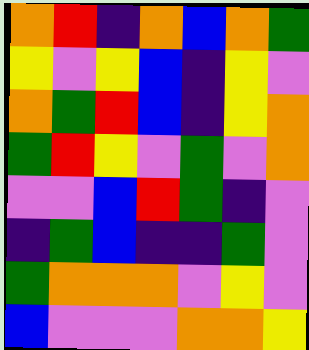[["orange", "red", "indigo", "orange", "blue", "orange", "green"], ["yellow", "violet", "yellow", "blue", "indigo", "yellow", "violet"], ["orange", "green", "red", "blue", "indigo", "yellow", "orange"], ["green", "red", "yellow", "violet", "green", "violet", "orange"], ["violet", "violet", "blue", "red", "green", "indigo", "violet"], ["indigo", "green", "blue", "indigo", "indigo", "green", "violet"], ["green", "orange", "orange", "orange", "violet", "yellow", "violet"], ["blue", "violet", "violet", "violet", "orange", "orange", "yellow"]]